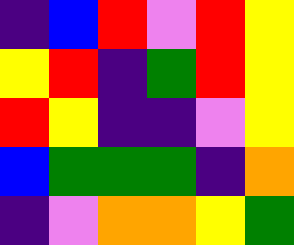[["indigo", "blue", "red", "violet", "red", "yellow"], ["yellow", "red", "indigo", "green", "red", "yellow"], ["red", "yellow", "indigo", "indigo", "violet", "yellow"], ["blue", "green", "green", "green", "indigo", "orange"], ["indigo", "violet", "orange", "orange", "yellow", "green"]]